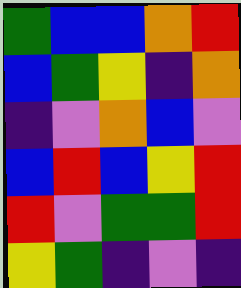[["green", "blue", "blue", "orange", "red"], ["blue", "green", "yellow", "indigo", "orange"], ["indigo", "violet", "orange", "blue", "violet"], ["blue", "red", "blue", "yellow", "red"], ["red", "violet", "green", "green", "red"], ["yellow", "green", "indigo", "violet", "indigo"]]